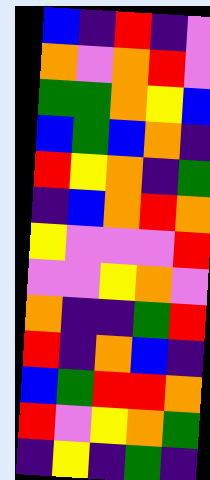[["blue", "indigo", "red", "indigo", "violet"], ["orange", "violet", "orange", "red", "violet"], ["green", "green", "orange", "yellow", "blue"], ["blue", "green", "blue", "orange", "indigo"], ["red", "yellow", "orange", "indigo", "green"], ["indigo", "blue", "orange", "red", "orange"], ["yellow", "violet", "violet", "violet", "red"], ["violet", "violet", "yellow", "orange", "violet"], ["orange", "indigo", "indigo", "green", "red"], ["red", "indigo", "orange", "blue", "indigo"], ["blue", "green", "red", "red", "orange"], ["red", "violet", "yellow", "orange", "green"], ["indigo", "yellow", "indigo", "green", "indigo"]]